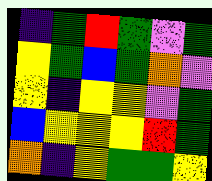[["indigo", "green", "red", "green", "violet", "green"], ["yellow", "green", "blue", "green", "orange", "violet"], ["yellow", "indigo", "yellow", "yellow", "violet", "green"], ["blue", "yellow", "yellow", "yellow", "red", "green"], ["orange", "indigo", "yellow", "green", "green", "yellow"]]